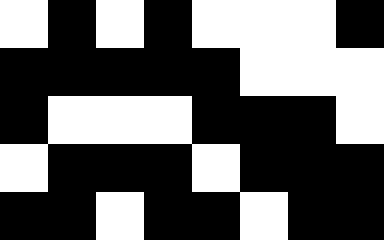[["white", "black", "white", "black", "white", "white", "white", "black"], ["black", "black", "black", "black", "black", "white", "white", "white"], ["black", "white", "white", "white", "black", "black", "black", "white"], ["white", "black", "black", "black", "white", "black", "black", "black"], ["black", "black", "white", "black", "black", "white", "black", "black"]]